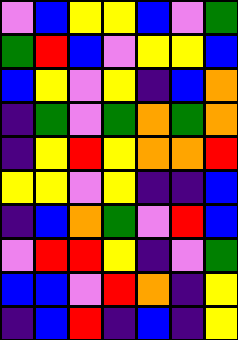[["violet", "blue", "yellow", "yellow", "blue", "violet", "green"], ["green", "red", "blue", "violet", "yellow", "yellow", "blue"], ["blue", "yellow", "violet", "yellow", "indigo", "blue", "orange"], ["indigo", "green", "violet", "green", "orange", "green", "orange"], ["indigo", "yellow", "red", "yellow", "orange", "orange", "red"], ["yellow", "yellow", "violet", "yellow", "indigo", "indigo", "blue"], ["indigo", "blue", "orange", "green", "violet", "red", "blue"], ["violet", "red", "red", "yellow", "indigo", "violet", "green"], ["blue", "blue", "violet", "red", "orange", "indigo", "yellow"], ["indigo", "blue", "red", "indigo", "blue", "indigo", "yellow"]]